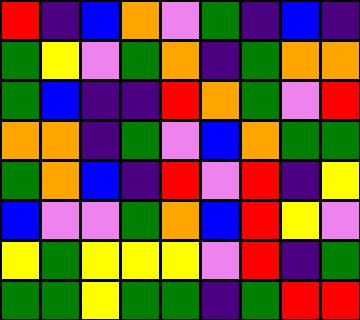[["red", "indigo", "blue", "orange", "violet", "green", "indigo", "blue", "indigo"], ["green", "yellow", "violet", "green", "orange", "indigo", "green", "orange", "orange"], ["green", "blue", "indigo", "indigo", "red", "orange", "green", "violet", "red"], ["orange", "orange", "indigo", "green", "violet", "blue", "orange", "green", "green"], ["green", "orange", "blue", "indigo", "red", "violet", "red", "indigo", "yellow"], ["blue", "violet", "violet", "green", "orange", "blue", "red", "yellow", "violet"], ["yellow", "green", "yellow", "yellow", "yellow", "violet", "red", "indigo", "green"], ["green", "green", "yellow", "green", "green", "indigo", "green", "red", "red"]]